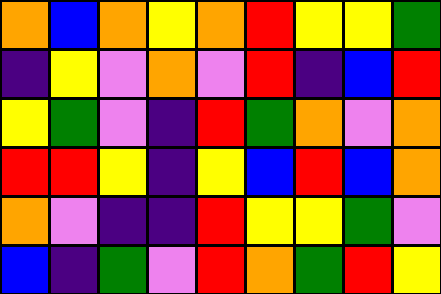[["orange", "blue", "orange", "yellow", "orange", "red", "yellow", "yellow", "green"], ["indigo", "yellow", "violet", "orange", "violet", "red", "indigo", "blue", "red"], ["yellow", "green", "violet", "indigo", "red", "green", "orange", "violet", "orange"], ["red", "red", "yellow", "indigo", "yellow", "blue", "red", "blue", "orange"], ["orange", "violet", "indigo", "indigo", "red", "yellow", "yellow", "green", "violet"], ["blue", "indigo", "green", "violet", "red", "orange", "green", "red", "yellow"]]